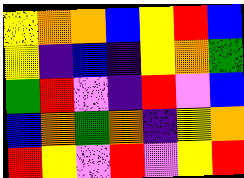[["yellow", "orange", "orange", "blue", "yellow", "red", "blue"], ["yellow", "indigo", "blue", "indigo", "yellow", "orange", "green"], ["green", "red", "violet", "indigo", "red", "violet", "blue"], ["blue", "orange", "green", "orange", "indigo", "yellow", "orange"], ["red", "yellow", "violet", "red", "violet", "yellow", "red"]]